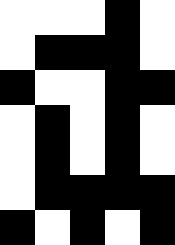[["white", "white", "white", "black", "white"], ["white", "black", "black", "black", "white"], ["black", "white", "white", "black", "black"], ["white", "black", "white", "black", "white"], ["white", "black", "white", "black", "white"], ["white", "black", "black", "black", "black"], ["black", "white", "black", "white", "black"]]